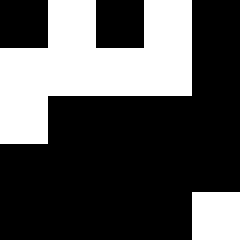[["black", "white", "black", "white", "black"], ["white", "white", "white", "white", "black"], ["white", "black", "black", "black", "black"], ["black", "black", "black", "black", "black"], ["black", "black", "black", "black", "white"]]